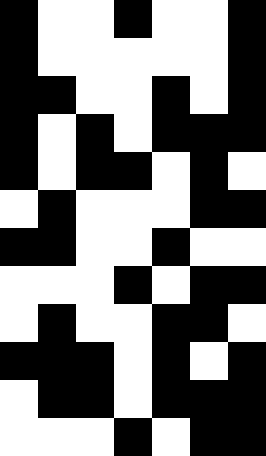[["black", "white", "white", "black", "white", "white", "black"], ["black", "white", "white", "white", "white", "white", "black"], ["black", "black", "white", "white", "black", "white", "black"], ["black", "white", "black", "white", "black", "black", "black"], ["black", "white", "black", "black", "white", "black", "white"], ["white", "black", "white", "white", "white", "black", "black"], ["black", "black", "white", "white", "black", "white", "white"], ["white", "white", "white", "black", "white", "black", "black"], ["white", "black", "white", "white", "black", "black", "white"], ["black", "black", "black", "white", "black", "white", "black"], ["white", "black", "black", "white", "black", "black", "black"], ["white", "white", "white", "black", "white", "black", "black"]]